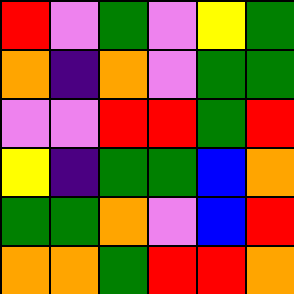[["red", "violet", "green", "violet", "yellow", "green"], ["orange", "indigo", "orange", "violet", "green", "green"], ["violet", "violet", "red", "red", "green", "red"], ["yellow", "indigo", "green", "green", "blue", "orange"], ["green", "green", "orange", "violet", "blue", "red"], ["orange", "orange", "green", "red", "red", "orange"]]